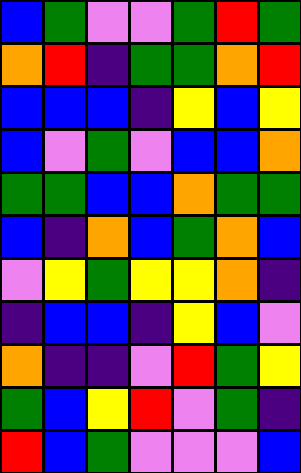[["blue", "green", "violet", "violet", "green", "red", "green"], ["orange", "red", "indigo", "green", "green", "orange", "red"], ["blue", "blue", "blue", "indigo", "yellow", "blue", "yellow"], ["blue", "violet", "green", "violet", "blue", "blue", "orange"], ["green", "green", "blue", "blue", "orange", "green", "green"], ["blue", "indigo", "orange", "blue", "green", "orange", "blue"], ["violet", "yellow", "green", "yellow", "yellow", "orange", "indigo"], ["indigo", "blue", "blue", "indigo", "yellow", "blue", "violet"], ["orange", "indigo", "indigo", "violet", "red", "green", "yellow"], ["green", "blue", "yellow", "red", "violet", "green", "indigo"], ["red", "blue", "green", "violet", "violet", "violet", "blue"]]